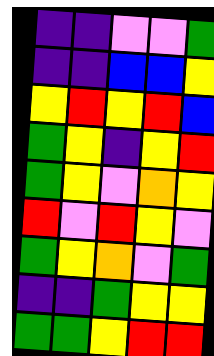[["indigo", "indigo", "violet", "violet", "green"], ["indigo", "indigo", "blue", "blue", "yellow"], ["yellow", "red", "yellow", "red", "blue"], ["green", "yellow", "indigo", "yellow", "red"], ["green", "yellow", "violet", "orange", "yellow"], ["red", "violet", "red", "yellow", "violet"], ["green", "yellow", "orange", "violet", "green"], ["indigo", "indigo", "green", "yellow", "yellow"], ["green", "green", "yellow", "red", "red"]]